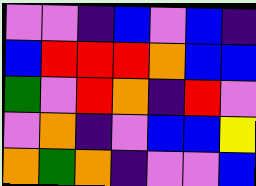[["violet", "violet", "indigo", "blue", "violet", "blue", "indigo"], ["blue", "red", "red", "red", "orange", "blue", "blue"], ["green", "violet", "red", "orange", "indigo", "red", "violet"], ["violet", "orange", "indigo", "violet", "blue", "blue", "yellow"], ["orange", "green", "orange", "indigo", "violet", "violet", "blue"]]